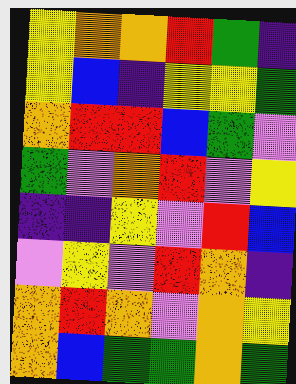[["yellow", "orange", "orange", "red", "green", "indigo"], ["yellow", "blue", "indigo", "yellow", "yellow", "green"], ["orange", "red", "red", "blue", "green", "violet"], ["green", "violet", "orange", "red", "violet", "yellow"], ["indigo", "indigo", "yellow", "violet", "red", "blue"], ["violet", "yellow", "violet", "red", "orange", "indigo"], ["orange", "red", "orange", "violet", "orange", "yellow"], ["orange", "blue", "green", "green", "orange", "green"]]